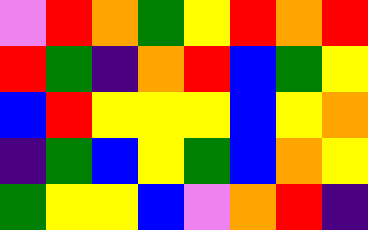[["violet", "red", "orange", "green", "yellow", "red", "orange", "red"], ["red", "green", "indigo", "orange", "red", "blue", "green", "yellow"], ["blue", "red", "yellow", "yellow", "yellow", "blue", "yellow", "orange"], ["indigo", "green", "blue", "yellow", "green", "blue", "orange", "yellow"], ["green", "yellow", "yellow", "blue", "violet", "orange", "red", "indigo"]]